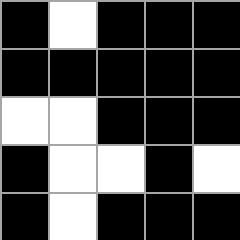[["black", "white", "black", "black", "black"], ["black", "black", "black", "black", "black"], ["white", "white", "black", "black", "black"], ["black", "white", "white", "black", "white"], ["black", "white", "black", "black", "black"]]